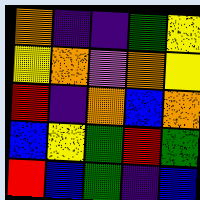[["orange", "indigo", "indigo", "green", "yellow"], ["yellow", "orange", "violet", "orange", "yellow"], ["red", "indigo", "orange", "blue", "orange"], ["blue", "yellow", "green", "red", "green"], ["red", "blue", "green", "indigo", "blue"]]